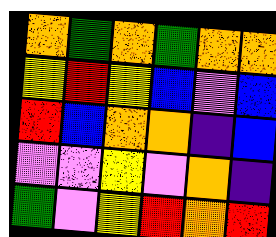[["orange", "green", "orange", "green", "orange", "orange"], ["yellow", "red", "yellow", "blue", "violet", "blue"], ["red", "blue", "orange", "orange", "indigo", "blue"], ["violet", "violet", "yellow", "violet", "orange", "indigo"], ["green", "violet", "yellow", "red", "orange", "red"]]